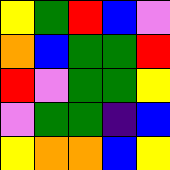[["yellow", "green", "red", "blue", "violet"], ["orange", "blue", "green", "green", "red"], ["red", "violet", "green", "green", "yellow"], ["violet", "green", "green", "indigo", "blue"], ["yellow", "orange", "orange", "blue", "yellow"]]